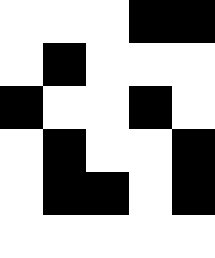[["white", "white", "white", "black", "black"], ["white", "black", "white", "white", "white"], ["black", "white", "white", "black", "white"], ["white", "black", "white", "white", "black"], ["white", "black", "black", "white", "black"], ["white", "white", "white", "white", "white"]]